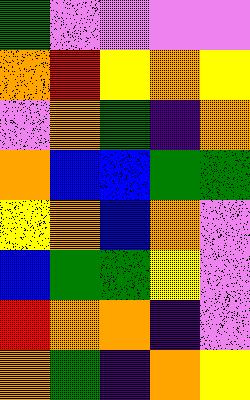[["green", "violet", "violet", "violet", "violet"], ["orange", "red", "yellow", "orange", "yellow"], ["violet", "orange", "green", "indigo", "orange"], ["orange", "blue", "blue", "green", "green"], ["yellow", "orange", "blue", "orange", "violet"], ["blue", "green", "green", "yellow", "violet"], ["red", "orange", "orange", "indigo", "violet"], ["orange", "green", "indigo", "orange", "yellow"]]